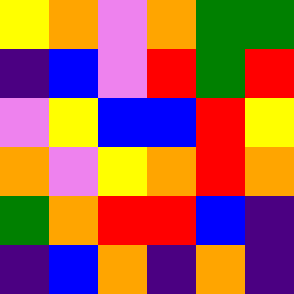[["yellow", "orange", "violet", "orange", "green", "green"], ["indigo", "blue", "violet", "red", "green", "red"], ["violet", "yellow", "blue", "blue", "red", "yellow"], ["orange", "violet", "yellow", "orange", "red", "orange"], ["green", "orange", "red", "red", "blue", "indigo"], ["indigo", "blue", "orange", "indigo", "orange", "indigo"]]